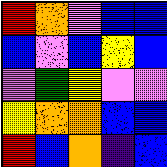[["red", "orange", "violet", "blue", "blue"], ["blue", "violet", "blue", "yellow", "blue"], ["violet", "green", "yellow", "violet", "violet"], ["yellow", "orange", "orange", "blue", "blue"], ["red", "blue", "orange", "indigo", "blue"]]